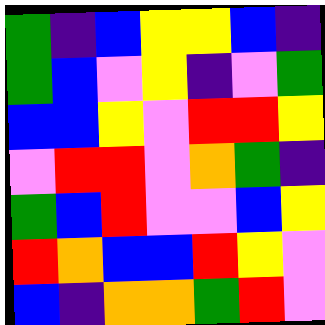[["green", "indigo", "blue", "yellow", "yellow", "blue", "indigo"], ["green", "blue", "violet", "yellow", "indigo", "violet", "green"], ["blue", "blue", "yellow", "violet", "red", "red", "yellow"], ["violet", "red", "red", "violet", "orange", "green", "indigo"], ["green", "blue", "red", "violet", "violet", "blue", "yellow"], ["red", "orange", "blue", "blue", "red", "yellow", "violet"], ["blue", "indigo", "orange", "orange", "green", "red", "violet"]]